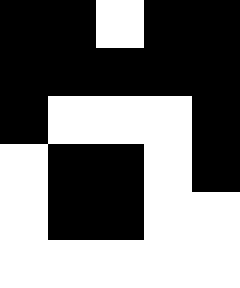[["black", "black", "white", "black", "black"], ["black", "black", "black", "black", "black"], ["black", "white", "white", "white", "black"], ["white", "black", "black", "white", "black"], ["white", "black", "black", "white", "white"], ["white", "white", "white", "white", "white"]]